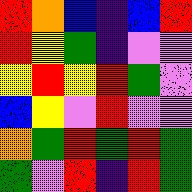[["red", "orange", "blue", "indigo", "blue", "red"], ["red", "yellow", "green", "indigo", "violet", "violet"], ["yellow", "red", "yellow", "red", "green", "violet"], ["blue", "yellow", "violet", "red", "violet", "violet"], ["orange", "green", "red", "green", "red", "green"], ["green", "violet", "red", "indigo", "red", "green"]]